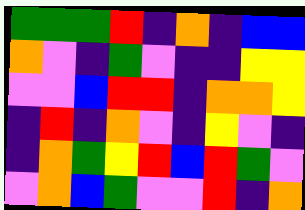[["green", "green", "green", "red", "indigo", "orange", "indigo", "blue", "blue"], ["orange", "violet", "indigo", "green", "violet", "indigo", "indigo", "yellow", "yellow"], ["violet", "violet", "blue", "red", "red", "indigo", "orange", "orange", "yellow"], ["indigo", "red", "indigo", "orange", "violet", "indigo", "yellow", "violet", "indigo"], ["indigo", "orange", "green", "yellow", "red", "blue", "red", "green", "violet"], ["violet", "orange", "blue", "green", "violet", "violet", "red", "indigo", "orange"]]